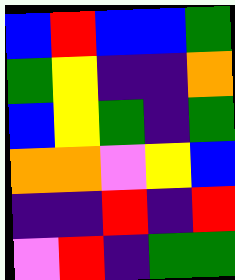[["blue", "red", "blue", "blue", "green"], ["green", "yellow", "indigo", "indigo", "orange"], ["blue", "yellow", "green", "indigo", "green"], ["orange", "orange", "violet", "yellow", "blue"], ["indigo", "indigo", "red", "indigo", "red"], ["violet", "red", "indigo", "green", "green"]]